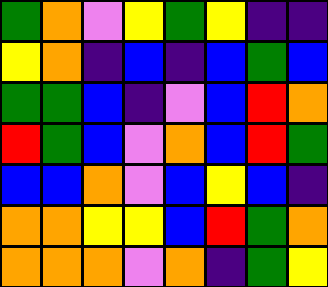[["green", "orange", "violet", "yellow", "green", "yellow", "indigo", "indigo"], ["yellow", "orange", "indigo", "blue", "indigo", "blue", "green", "blue"], ["green", "green", "blue", "indigo", "violet", "blue", "red", "orange"], ["red", "green", "blue", "violet", "orange", "blue", "red", "green"], ["blue", "blue", "orange", "violet", "blue", "yellow", "blue", "indigo"], ["orange", "orange", "yellow", "yellow", "blue", "red", "green", "orange"], ["orange", "orange", "orange", "violet", "orange", "indigo", "green", "yellow"]]